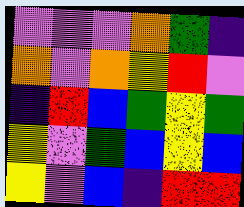[["violet", "violet", "violet", "orange", "green", "indigo"], ["orange", "violet", "orange", "yellow", "red", "violet"], ["indigo", "red", "blue", "green", "yellow", "green"], ["yellow", "violet", "green", "blue", "yellow", "blue"], ["yellow", "violet", "blue", "indigo", "red", "red"]]